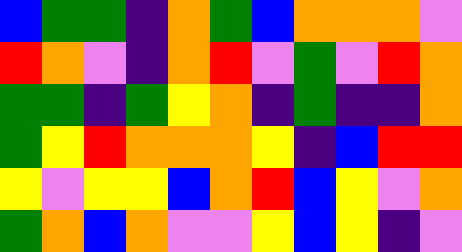[["blue", "green", "green", "indigo", "orange", "green", "blue", "orange", "orange", "orange", "violet"], ["red", "orange", "violet", "indigo", "orange", "red", "violet", "green", "violet", "red", "orange"], ["green", "green", "indigo", "green", "yellow", "orange", "indigo", "green", "indigo", "indigo", "orange"], ["green", "yellow", "red", "orange", "orange", "orange", "yellow", "indigo", "blue", "red", "red"], ["yellow", "violet", "yellow", "yellow", "blue", "orange", "red", "blue", "yellow", "violet", "orange"], ["green", "orange", "blue", "orange", "violet", "violet", "yellow", "blue", "yellow", "indigo", "violet"]]